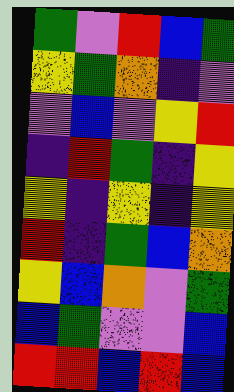[["green", "violet", "red", "blue", "green"], ["yellow", "green", "orange", "indigo", "violet"], ["violet", "blue", "violet", "yellow", "red"], ["indigo", "red", "green", "indigo", "yellow"], ["yellow", "indigo", "yellow", "indigo", "yellow"], ["red", "indigo", "green", "blue", "orange"], ["yellow", "blue", "orange", "violet", "green"], ["blue", "green", "violet", "violet", "blue"], ["red", "red", "blue", "red", "blue"]]